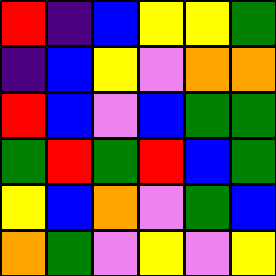[["red", "indigo", "blue", "yellow", "yellow", "green"], ["indigo", "blue", "yellow", "violet", "orange", "orange"], ["red", "blue", "violet", "blue", "green", "green"], ["green", "red", "green", "red", "blue", "green"], ["yellow", "blue", "orange", "violet", "green", "blue"], ["orange", "green", "violet", "yellow", "violet", "yellow"]]